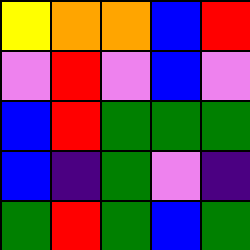[["yellow", "orange", "orange", "blue", "red"], ["violet", "red", "violet", "blue", "violet"], ["blue", "red", "green", "green", "green"], ["blue", "indigo", "green", "violet", "indigo"], ["green", "red", "green", "blue", "green"]]